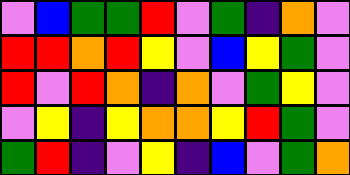[["violet", "blue", "green", "green", "red", "violet", "green", "indigo", "orange", "violet"], ["red", "red", "orange", "red", "yellow", "violet", "blue", "yellow", "green", "violet"], ["red", "violet", "red", "orange", "indigo", "orange", "violet", "green", "yellow", "violet"], ["violet", "yellow", "indigo", "yellow", "orange", "orange", "yellow", "red", "green", "violet"], ["green", "red", "indigo", "violet", "yellow", "indigo", "blue", "violet", "green", "orange"]]